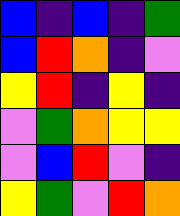[["blue", "indigo", "blue", "indigo", "green"], ["blue", "red", "orange", "indigo", "violet"], ["yellow", "red", "indigo", "yellow", "indigo"], ["violet", "green", "orange", "yellow", "yellow"], ["violet", "blue", "red", "violet", "indigo"], ["yellow", "green", "violet", "red", "orange"]]